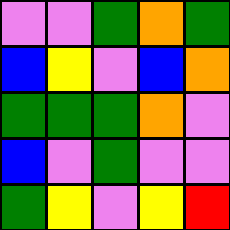[["violet", "violet", "green", "orange", "green"], ["blue", "yellow", "violet", "blue", "orange"], ["green", "green", "green", "orange", "violet"], ["blue", "violet", "green", "violet", "violet"], ["green", "yellow", "violet", "yellow", "red"]]